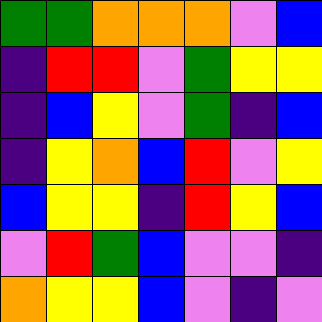[["green", "green", "orange", "orange", "orange", "violet", "blue"], ["indigo", "red", "red", "violet", "green", "yellow", "yellow"], ["indigo", "blue", "yellow", "violet", "green", "indigo", "blue"], ["indigo", "yellow", "orange", "blue", "red", "violet", "yellow"], ["blue", "yellow", "yellow", "indigo", "red", "yellow", "blue"], ["violet", "red", "green", "blue", "violet", "violet", "indigo"], ["orange", "yellow", "yellow", "blue", "violet", "indigo", "violet"]]